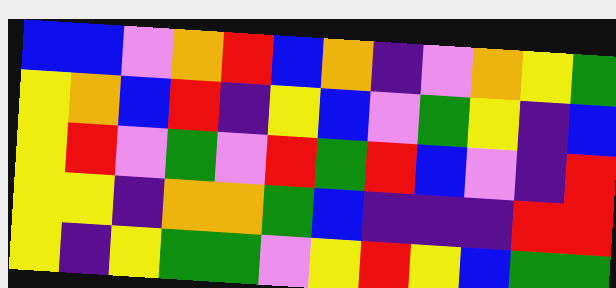[["blue", "blue", "violet", "orange", "red", "blue", "orange", "indigo", "violet", "orange", "yellow", "green"], ["yellow", "orange", "blue", "red", "indigo", "yellow", "blue", "violet", "green", "yellow", "indigo", "blue"], ["yellow", "red", "violet", "green", "violet", "red", "green", "red", "blue", "violet", "indigo", "red"], ["yellow", "yellow", "indigo", "orange", "orange", "green", "blue", "indigo", "indigo", "indigo", "red", "red"], ["yellow", "indigo", "yellow", "green", "green", "violet", "yellow", "red", "yellow", "blue", "green", "green"]]